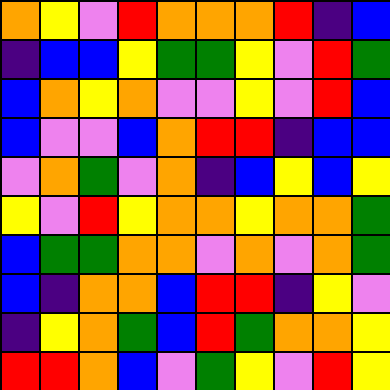[["orange", "yellow", "violet", "red", "orange", "orange", "orange", "red", "indigo", "blue"], ["indigo", "blue", "blue", "yellow", "green", "green", "yellow", "violet", "red", "green"], ["blue", "orange", "yellow", "orange", "violet", "violet", "yellow", "violet", "red", "blue"], ["blue", "violet", "violet", "blue", "orange", "red", "red", "indigo", "blue", "blue"], ["violet", "orange", "green", "violet", "orange", "indigo", "blue", "yellow", "blue", "yellow"], ["yellow", "violet", "red", "yellow", "orange", "orange", "yellow", "orange", "orange", "green"], ["blue", "green", "green", "orange", "orange", "violet", "orange", "violet", "orange", "green"], ["blue", "indigo", "orange", "orange", "blue", "red", "red", "indigo", "yellow", "violet"], ["indigo", "yellow", "orange", "green", "blue", "red", "green", "orange", "orange", "yellow"], ["red", "red", "orange", "blue", "violet", "green", "yellow", "violet", "red", "yellow"]]